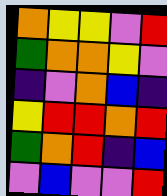[["orange", "yellow", "yellow", "violet", "red"], ["green", "orange", "orange", "yellow", "violet"], ["indigo", "violet", "orange", "blue", "indigo"], ["yellow", "red", "red", "orange", "red"], ["green", "orange", "red", "indigo", "blue"], ["violet", "blue", "violet", "violet", "red"]]